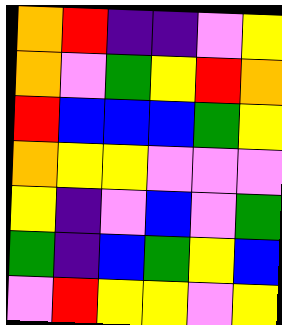[["orange", "red", "indigo", "indigo", "violet", "yellow"], ["orange", "violet", "green", "yellow", "red", "orange"], ["red", "blue", "blue", "blue", "green", "yellow"], ["orange", "yellow", "yellow", "violet", "violet", "violet"], ["yellow", "indigo", "violet", "blue", "violet", "green"], ["green", "indigo", "blue", "green", "yellow", "blue"], ["violet", "red", "yellow", "yellow", "violet", "yellow"]]